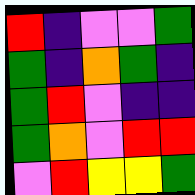[["red", "indigo", "violet", "violet", "green"], ["green", "indigo", "orange", "green", "indigo"], ["green", "red", "violet", "indigo", "indigo"], ["green", "orange", "violet", "red", "red"], ["violet", "red", "yellow", "yellow", "green"]]